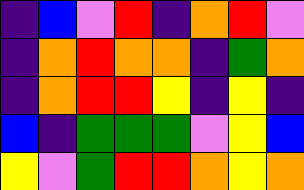[["indigo", "blue", "violet", "red", "indigo", "orange", "red", "violet"], ["indigo", "orange", "red", "orange", "orange", "indigo", "green", "orange"], ["indigo", "orange", "red", "red", "yellow", "indigo", "yellow", "indigo"], ["blue", "indigo", "green", "green", "green", "violet", "yellow", "blue"], ["yellow", "violet", "green", "red", "red", "orange", "yellow", "orange"]]